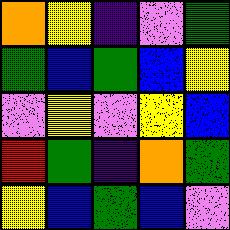[["orange", "yellow", "indigo", "violet", "green"], ["green", "blue", "green", "blue", "yellow"], ["violet", "yellow", "violet", "yellow", "blue"], ["red", "green", "indigo", "orange", "green"], ["yellow", "blue", "green", "blue", "violet"]]